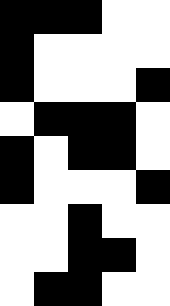[["black", "black", "black", "white", "white"], ["black", "white", "white", "white", "white"], ["black", "white", "white", "white", "black"], ["white", "black", "black", "black", "white"], ["black", "white", "black", "black", "white"], ["black", "white", "white", "white", "black"], ["white", "white", "black", "white", "white"], ["white", "white", "black", "black", "white"], ["white", "black", "black", "white", "white"]]